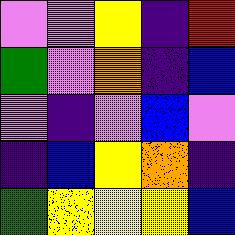[["violet", "violet", "yellow", "indigo", "red"], ["green", "violet", "orange", "indigo", "blue"], ["violet", "indigo", "violet", "blue", "violet"], ["indigo", "blue", "yellow", "orange", "indigo"], ["green", "yellow", "yellow", "yellow", "blue"]]